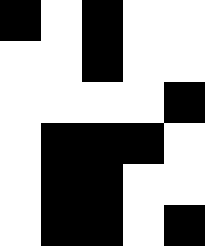[["black", "white", "black", "white", "white"], ["white", "white", "black", "white", "white"], ["white", "white", "white", "white", "black"], ["white", "black", "black", "black", "white"], ["white", "black", "black", "white", "white"], ["white", "black", "black", "white", "black"]]